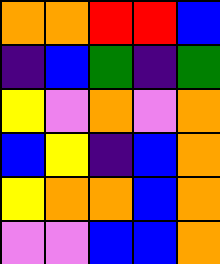[["orange", "orange", "red", "red", "blue"], ["indigo", "blue", "green", "indigo", "green"], ["yellow", "violet", "orange", "violet", "orange"], ["blue", "yellow", "indigo", "blue", "orange"], ["yellow", "orange", "orange", "blue", "orange"], ["violet", "violet", "blue", "blue", "orange"]]